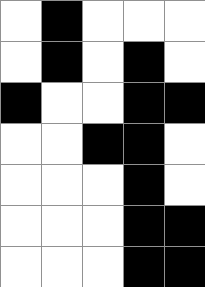[["white", "black", "white", "white", "white"], ["white", "black", "white", "black", "white"], ["black", "white", "white", "black", "black"], ["white", "white", "black", "black", "white"], ["white", "white", "white", "black", "white"], ["white", "white", "white", "black", "black"], ["white", "white", "white", "black", "black"]]